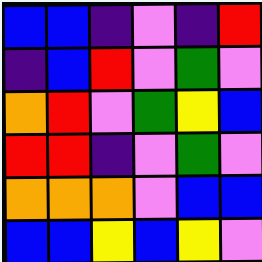[["blue", "blue", "indigo", "violet", "indigo", "red"], ["indigo", "blue", "red", "violet", "green", "violet"], ["orange", "red", "violet", "green", "yellow", "blue"], ["red", "red", "indigo", "violet", "green", "violet"], ["orange", "orange", "orange", "violet", "blue", "blue"], ["blue", "blue", "yellow", "blue", "yellow", "violet"]]